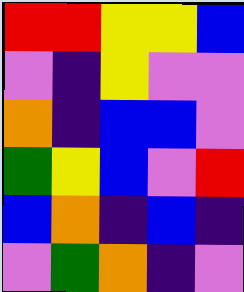[["red", "red", "yellow", "yellow", "blue"], ["violet", "indigo", "yellow", "violet", "violet"], ["orange", "indigo", "blue", "blue", "violet"], ["green", "yellow", "blue", "violet", "red"], ["blue", "orange", "indigo", "blue", "indigo"], ["violet", "green", "orange", "indigo", "violet"]]